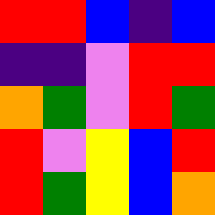[["red", "red", "blue", "indigo", "blue"], ["indigo", "indigo", "violet", "red", "red"], ["orange", "green", "violet", "red", "green"], ["red", "violet", "yellow", "blue", "red"], ["red", "green", "yellow", "blue", "orange"]]